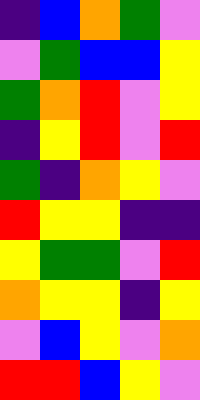[["indigo", "blue", "orange", "green", "violet"], ["violet", "green", "blue", "blue", "yellow"], ["green", "orange", "red", "violet", "yellow"], ["indigo", "yellow", "red", "violet", "red"], ["green", "indigo", "orange", "yellow", "violet"], ["red", "yellow", "yellow", "indigo", "indigo"], ["yellow", "green", "green", "violet", "red"], ["orange", "yellow", "yellow", "indigo", "yellow"], ["violet", "blue", "yellow", "violet", "orange"], ["red", "red", "blue", "yellow", "violet"]]